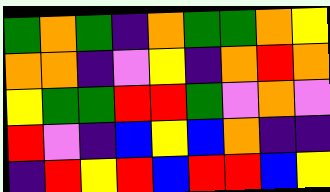[["green", "orange", "green", "indigo", "orange", "green", "green", "orange", "yellow"], ["orange", "orange", "indigo", "violet", "yellow", "indigo", "orange", "red", "orange"], ["yellow", "green", "green", "red", "red", "green", "violet", "orange", "violet"], ["red", "violet", "indigo", "blue", "yellow", "blue", "orange", "indigo", "indigo"], ["indigo", "red", "yellow", "red", "blue", "red", "red", "blue", "yellow"]]